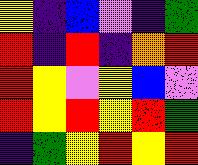[["yellow", "indigo", "blue", "violet", "indigo", "green"], ["red", "indigo", "red", "indigo", "orange", "red"], ["red", "yellow", "violet", "yellow", "blue", "violet"], ["red", "yellow", "red", "yellow", "red", "green"], ["indigo", "green", "yellow", "red", "yellow", "red"]]